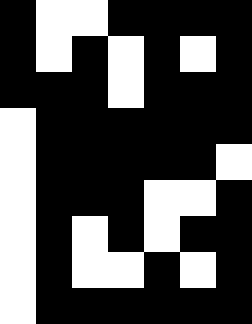[["black", "white", "white", "black", "black", "black", "black"], ["black", "white", "black", "white", "black", "white", "black"], ["black", "black", "black", "white", "black", "black", "black"], ["white", "black", "black", "black", "black", "black", "black"], ["white", "black", "black", "black", "black", "black", "white"], ["white", "black", "black", "black", "white", "white", "black"], ["white", "black", "white", "black", "white", "black", "black"], ["white", "black", "white", "white", "black", "white", "black"], ["white", "black", "black", "black", "black", "black", "black"]]